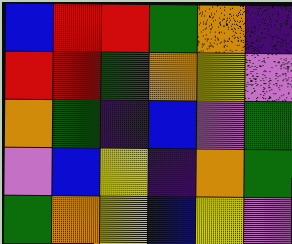[["blue", "red", "red", "green", "orange", "indigo"], ["red", "red", "green", "orange", "yellow", "violet"], ["orange", "green", "indigo", "blue", "violet", "green"], ["violet", "blue", "yellow", "indigo", "orange", "green"], ["green", "orange", "yellow", "blue", "yellow", "violet"]]